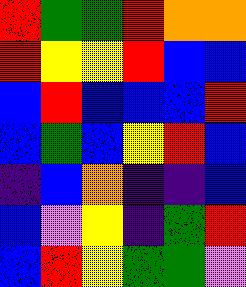[["red", "green", "green", "red", "orange", "orange"], ["red", "yellow", "yellow", "red", "blue", "blue"], ["blue", "red", "blue", "blue", "blue", "red"], ["blue", "green", "blue", "yellow", "red", "blue"], ["indigo", "blue", "orange", "indigo", "indigo", "blue"], ["blue", "violet", "yellow", "indigo", "green", "red"], ["blue", "red", "yellow", "green", "green", "violet"]]